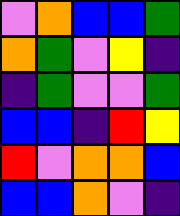[["violet", "orange", "blue", "blue", "green"], ["orange", "green", "violet", "yellow", "indigo"], ["indigo", "green", "violet", "violet", "green"], ["blue", "blue", "indigo", "red", "yellow"], ["red", "violet", "orange", "orange", "blue"], ["blue", "blue", "orange", "violet", "indigo"]]